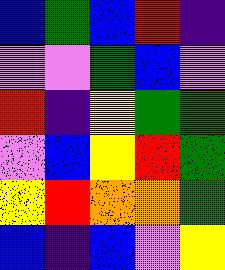[["blue", "green", "blue", "red", "indigo"], ["violet", "violet", "green", "blue", "violet"], ["red", "indigo", "yellow", "green", "green"], ["violet", "blue", "yellow", "red", "green"], ["yellow", "red", "orange", "orange", "green"], ["blue", "indigo", "blue", "violet", "yellow"]]